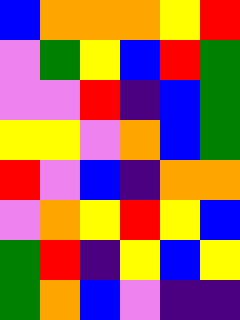[["blue", "orange", "orange", "orange", "yellow", "red"], ["violet", "green", "yellow", "blue", "red", "green"], ["violet", "violet", "red", "indigo", "blue", "green"], ["yellow", "yellow", "violet", "orange", "blue", "green"], ["red", "violet", "blue", "indigo", "orange", "orange"], ["violet", "orange", "yellow", "red", "yellow", "blue"], ["green", "red", "indigo", "yellow", "blue", "yellow"], ["green", "orange", "blue", "violet", "indigo", "indigo"]]